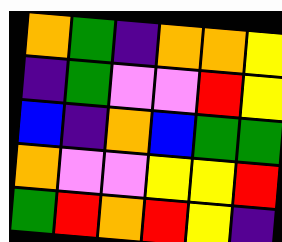[["orange", "green", "indigo", "orange", "orange", "yellow"], ["indigo", "green", "violet", "violet", "red", "yellow"], ["blue", "indigo", "orange", "blue", "green", "green"], ["orange", "violet", "violet", "yellow", "yellow", "red"], ["green", "red", "orange", "red", "yellow", "indigo"]]